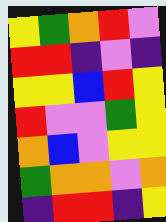[["yellow", "green", "orange", "red", "violet"], ["red", "red", "indigo", "violet", "indigo"], ["yellow", "yellow", "blue", "red", "yellow"], ["red", "violet", "violet", "green", "yellow"], ["orange", "blue", "violet", "yellow", "yellow"], ["green", "orange", "orange", "violet", "orange"], ["indigo", "red", "red", "indigo", "yellow"]]